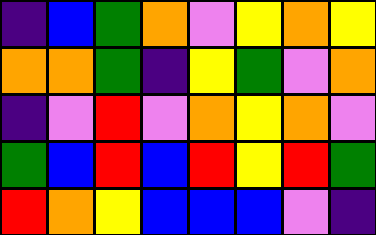[["indigo", "blue", "green", "orange", "violet", "yellow", "orange", "yellow"], ["orange", "orange", "green", "indigo", "yellow", "green", "violet", "orange"], ["indigo", "violet", "red", "violet", "orange", "yellow", "orange", "violet"], ["green", "blue", "red", "blue", "red", "yellow", "red", "green"], ["red", "orange", "yellow", "blue", "blue", "blue", "violet", "indigo"]]